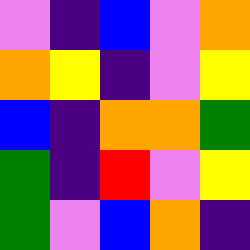[["violet", "indigo", "blue", "violet", "orange"], ["orange", "yellow", "indigo", "violet", "yellow"], ["blue", "indigo", "orange", "orange", "green"], ["green", "indigo", "red", "violet", "yellow"], ["green", "violet", "blue", "orange", "indigo"]]